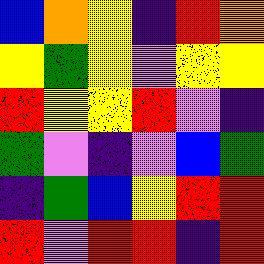[["blue", "orange", "yellow", "indigo", "red", "orange"], ["yellow", "green", "yellow", "violet", "yellow", "yellow"], ["red", "yellow", "yellow", "red", "violet", "indigo"], ["green", "violet", "indigo", "violet", "blue", "green"], ["indigo", "green", "blue", "yellow", "red", "red"], ["red", "violet", "red", "red", "indigo", "red"]]